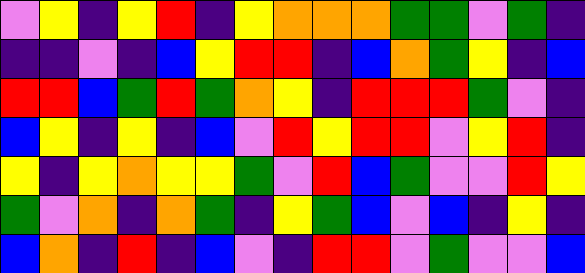[["violet", "yellow", "indigo", "yellow", "red", "indigo", "yellow", "orange", "orange", "orange", "green", "green", "violet", "green", "indigo"], ["indigo", "indigo", "violet", "indigo", "blue", "yellow", "red", "red", "indigo", "blue", "orange", "green", "yellow", "indigo", "blue"], ["red", "red", "blue", "green", "red", "green", "orange", "yellow", "indigo", "red", "red", "red", "green", "violet", "indigo"], ["blue", "yellow", "indigo", "yellow", "indigo", "blue", "violet", "red", "yellow", "red", "red", "violet", "yellow", "red", "indigo"], ["yellow", "indigo", "yellow", "orange", "yellow", "yellow", "green", "violet", "red", "blue", "green", "violet", "violet", "red", "yellow"], ["green", "violet", "orange", "indigo", "orange", "green", "indigo", "yellow", "green", "blue", "violet", "blue", "indigo", "yellow", "indigo"], ["blue", "orange", "indigo", "red", "indigo", "blue", "violet", "indigo", "red", "red", "violet", "green", "violet", "violet", "blue"]]